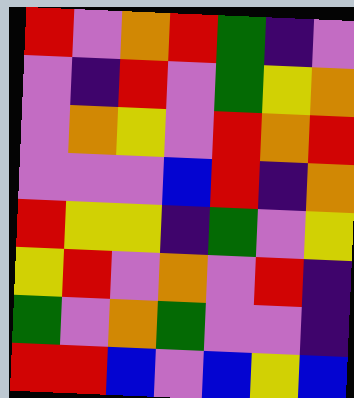[["red", "violet", "orange", "red", "green", "indigo", "violet"], ["violet", "indigo", "red", "violet", "green", "yellow", "orange"], ["violet", "orange", "yellow", "violet", "red", "orange", "red"], ["violet", "violet", "violet", "blue", "red", "indigo", "orange"], ["red", "yellow", "yellow", "indigo", "green", "violet", "yellow"], ["yellow", "red", "violet", "orange", "violet", "red", "indigo"], ["green", "violet", "orange", "green", "violet", "violet", "indigo"], ["red", "red", "blue", "violet", "blue", "yellow", "blue"]]